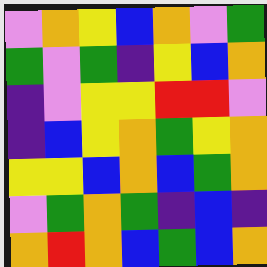[["violet", "orange", "yellow", "blue", "orange", "violet", "green"], ["green", "violet", "green", "indigo", "yellow", "blue", "orange"], ["indigo", "violet", "yellow", "yellow", "red", "red", "violet"], ["indigo", "blue", "yellow", "orange", "green", "yellow", "orange"], ["yellow", "yellow", "blue", "orange", "blue", "green", "orange"], ["violet", "green", "orange", "green", "indigo", "blue", "indigo"], ["orange", "red", "orange", "blue", "green", "blue", "orange"]]